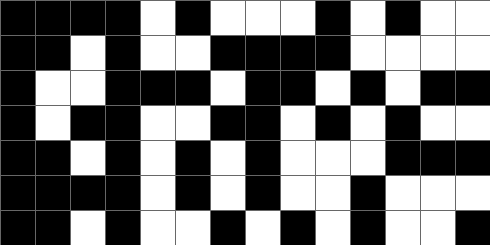[["black", "black", "black", "black", "white", "black", "white", "white", "white", "black", "white", "black", "white", "white"], ["black", "black", "white", "black", "white", "white", "black", "black", "black", "black", "white", "white", "white", "white"], ["black", "white", "white", "black", "black", "black", "white", "black", "black", "white", "black", "white", "black", "black"], ["black", "white", "black", "black", "white", "white", "black", "black", "white", "black", "white", "black", "white", "white"], ["black", "black", "white", "black", "white", "black", "white", "black", "white", "white", "white", "black", "black", "black"], ["black", "black", "black", "black", "white", "black", "white", "black", "white", "white", "black", "white", "white", "white"], ["black", "black", "white", "black", "white", "white", "black", "white", "black", "white", "black", "white", "white", "black"]]